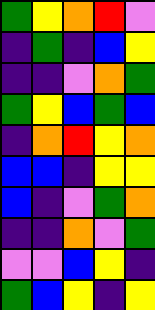[["green", "yellow", "orange", "red", "violet"], ["indigo", "green", "indigo", "blue", "yellow"], ["indigo", "indigo", "violet", "orange", "green"], ["green", "yellow", "blue", "green", "blue"], ["indigo", "orange", "red", "yellow", "orange"], ["blue", "blue", "indigo", "yellow", "yellow"], ["blue", "indigo", "violet", "green", "orange"], ["indigo", "indigo", "orange", "violet", "green"], ["violet", "violet", "blue", "yellow", "indigo"], ["green", "blue", "yellow", "indigo", "yellow"]]